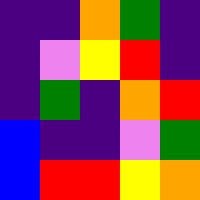[["indigo", "indigo", "orange", "green", "indigo"], ["indigo", "violet", "yellow", "red", "indigo"], ["indigo", "green", "indigo", "orange", "red"], ["blue", "indigo", "indigo", "violet", "green"], ["blue", "red", "red", "yellow", "orange"]]